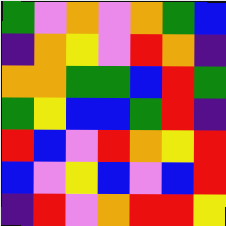[["green", "violet", "orange", "violet", "orange", "green", "blue"], ["indigo", "orange", "yellow", "violet", "red", "orange", "indigo"], ["orange", "orange", "green", "green", "blue", "red", "green"], ["green", "yellow", "blue", "blue", "green", "red", "indigo"], ["red", "blue", "violet", "red", "orange", "yellow", "red"], ["blue", "violet", "yellow", "blue", "violet", "blue", "red"], ["indigo", "red", "violet", "orange", "red", "red", "yellow"]]